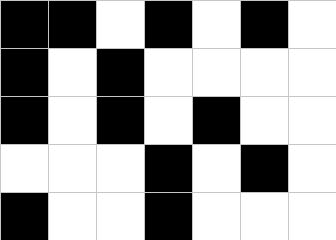[["black", "black", "white", "black", "white", "black", "white"], ["black", "white", "black", "white", "white", "white", "white"], ["black", "white", "black", "white", "black", "white", "white"], ["white", "white", "white", "black", "white", "black", "white"], ["black", "white", "white", "black", "white", "white", "white"]]